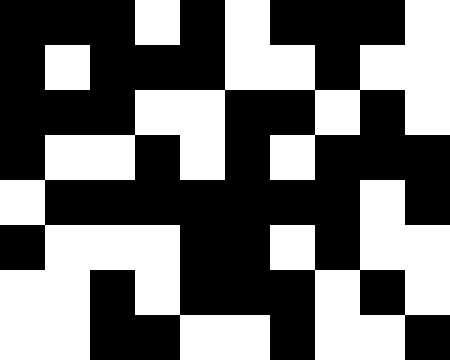[["black", "black", "black", "white", "black", "white", "black", "black", "black", "white"], ["black", "white", "black", "black", "black", "white", "white", "black", "white", "white"], ["black", "black", "black", "white", "white", "black", "black", "white", "black", "white"], ["black", "white", "white", "black", "white", "black", "white", "black", "black", "black"], ["white", "black", "black", "black", "black", "black", "black", "black", "white", "black"], ["black", "white", "white", "white", "black", "black", "white", "black", "white", "white"], ["white", "white", "black", "white", "black", "black", "black", "white", "black", "white"], ["white", "white", "black", "black", "white", "white", "black", "white", "white", "black"]]